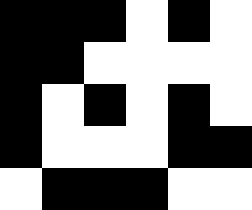[["black", "black", "black", "white", "black", "white"], ["black", "black", "white", "white", "white", "white"], ["black", "white", "black", "white", "black", "white"], ["black", "white", "white", "white", "black", "black"], ["white", "black", "black", "black", "white", "white"]]